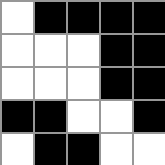[["white", "black", "black", "black", "black"], ["white", "white", "white", "black", "black"], ["white", "white", "white", "black", "black"], ["black", "black", "white", "white", "black"], ["white", "black", "black", "white", "white"]]